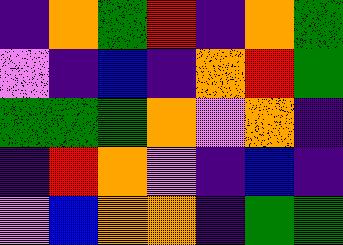[["indigo", "orange", "green", "red", "indigo", "orange", "green"], ["violet", "indigo", "blue", "indigo", "orange", "red", "green"], ["green", "green", "green", "orange", "violet", "orange", "indigo"], ["indigo", "red", "orange", "violet", "indigo", "blue", "indigo"], ["violet", "blue", "orange", "orange", "indigo", "green", "green"]]